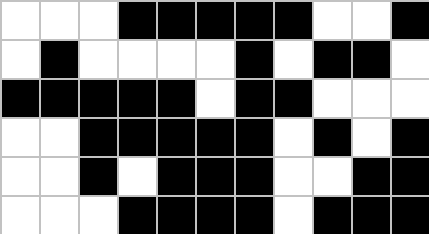[["white", "white", "white", "black", "black", "black", "black", "black", "white", "white", "black"], ["white", "black", "white", "white", "white", "white", "black", "white", "black", "black", "white"], ["black", "black", "black", "black", "black", "white", "black", "black", "white", "white", "white"], ["white", "white", "black", "black", "black", "black", "black", "white", "black", "white", "black"], ["white", "white", "black", "white", "black", "black", "black", "white", "white", "black", "black"], ["white", "white", "white", "black", "black", "black", "black", "white", "black", "black", "black"]]